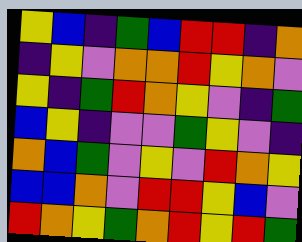[["yellow", "blue", "indigo", "green", "blue", "red", "red", "indigo", "orange"], ["indigo", "yellow", "violet", "orange", "orange", "red", "yellow", "orange", "violet"], ["yellow", "indigo", "green", "red", "orange", "yellow", "violet", "indigo", "green"], ["blue", "yellow", "indigo", "violet", "violet", "green", "yellow", "violet", "indigo"], ["orange", "blue", "green", "violet", "yellow", "violet", "red", "orange", "yellow"], ["blue", "blue", "orange", "violet", "red", "red", "yellow", "blue", "violet"], ["red", "orange", "yellow", "green", "orange", "red", "yellow", "red", "green"]]